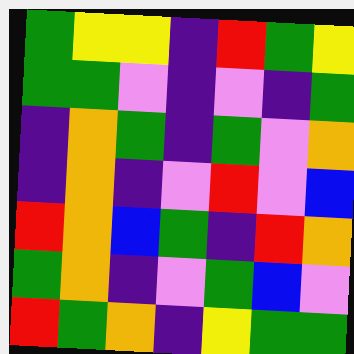[["green", "yellow", "yellow", "indigo", "red", "green", "yellow"], ["green", "green", "violet", "indigo", "violet", "indigo", "green"], ["indigo", "orange", "green", "indigo", "green", "violet", "orange"], ["indigo", "orange", "indigo", "violet", "red", "violet", "blue"], ["red", "orange", "blue", "green", "indigo", "red", "orange"], ["green", "orange", "indigo", "violet", "green", "blue", "violet"], ["red", "green", "orange", "indigo", "yellow", "green", "green"]]